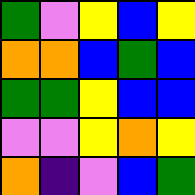[["green", "violet", "yellow", "blue", "yellow"], ["orange", "orange", "blue", "green", "blue"], ["green", "green", "yellow", "blue", "blue"], ["violet", "violet", "yellow", "orange", "yellow"], ["orange", "indigo", "violet", "blue", "green"]]